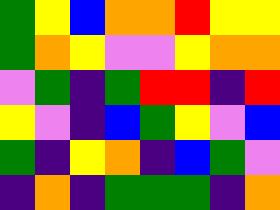[["green", "yellow", "blue", "orange", "orange", "red", "yellow", "yellow"], ["green", "orange", "yellow", "violet", "violet", "yellow", "orange", "orange"], ["violet", "green", "indigo", "green", "red", "red", "indigo", "red"], ["yellow", "violet", "indigo", "blue", "green", "yellow", "violet", "blue"], ["green", "indigo", "yellow", "orange", "indigo", "blue", "green", "violet"], ["indigo", "orange", "indigo", "green", "green", "green", "indigo", "orange"]]